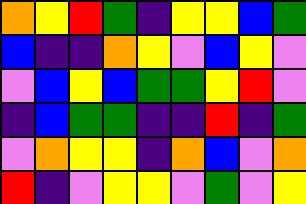[["orange", "yellow", "red", "green", "indigo", "yellow", "yellow", "blue", "green"], ["blue", "indigo", "indigo", "orange", "yellow", "violet", "blue", "yellow", "violet"], ["violet", "blue", "yellow", "blue", "green", "green", "yellow", "red", "violet"], ["indigo", "blue", "green", "green", "indigo", "indigo", "red", "indigo", "green"], ["violet", "orange", "yellow", "yellow", "indigo", "orange", "blue", "violet", "orange"], ["red", "indigo", "violet", "yellow", "yellow", "violet", "green", "violet", "yellow"]]